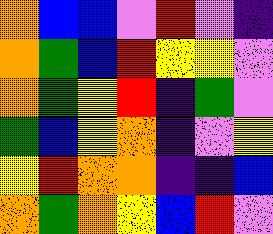[["orange", "blue", "blue", "violet", "red", "violet", "indigo"], ["orange", "green", "blue", "red", "yellow", "yellow", "violet"], ["orange", "green", "yellow", "red", "indigo", "green", "violet"], ["green", "blue", "yellow", "orange", "indigo", "violet", "yellow"], ["yellow", "red", "orange", "orange", "indigo", "indigo", "blue"], ["orange", "green", "orange", "yellow", "blue", "red", "violet"]]